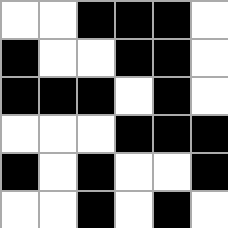[["white", "white", "black", "black", "black", "white"], ["black", "white", "white", "black", "black", "white"], ["black", "black", "black", "white", "black", "white"], ["white", "white", "white", "black", "black", "black"], ["black", "white", "black", "white", "white", "black"], ["white", "white", "black", "white", "black", "white"]]